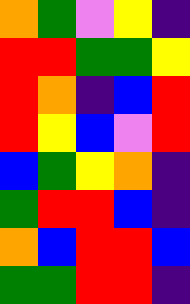[["orange", "green", "violet", "yellow", "indigo"], ["red", "red", "green", "green", "yellow"], ["red", "orange", "indigo", "blue", "red"], ["red", "yellow", "blue", "violet", "red"], ["blue", "green", "yellow", "orange", "indigo"], ["green", "red", "red", "blue", "indigo"], ["orange", "blue", "red", "red", "blue"], ["green", "green", "red", "red", "indigo"]]